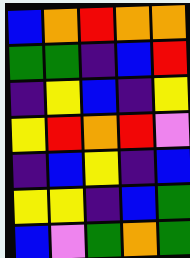[["blue", "orange", "red", "orange", "orange"], ["green", "green", "indigo", "blue", "red"], ["indigo", "yellow", "blue", "indigo", "yellow"], ["yellow", "red", "orange", "red", "violet"], ["indigo", "blue", "yellow", "indigo", "blue"], ["yellow", "yellow", "indigo", "blue", "green"], ["blue", "violet", "green", "orange", "green"]]